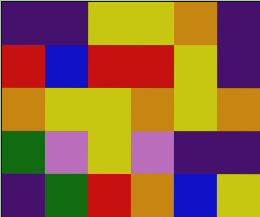[["indigo", "indigo", "yellow", "yellow", "orange", "indigo"], ["red", "blue", "red", "red", "yellow", "indigo"], ["orange", "yellow", "yellow", "orange", "yellow", "orange"], ["green", "violet", "yellow", "violet", "indigo", "indigo"], ["indigo", "green", "red", "orange", "blue", "yellow"]]